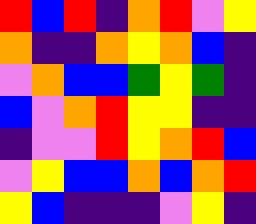[["red", "blue", "red", "indigo", "orange", "red", "violet", "yellow"], ["orange", "indigo", "indigo", "orange", "yellow", "orange", "blue", "indigo"], ["violet", "orange", "blue", "blue", "green", "yellow", "green", "indigo"], ["blue", "violet", "orange", "red", "yellow", "yellow", "indigo", "indigo"], ["indigo", "violet", "violet", "red", "yellow", "orange", "red", "blue"], ["violet", "yellow", "blue", "blue", "orange", "blue", "orange", "red"], ["yellow", "blue", "indigo", "indigo", "indigo", "violet", "yellow", "indigo"]]